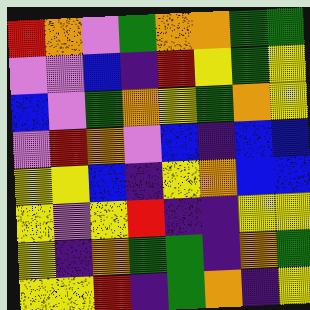[["red", "orange", "violet", "green", "orange", "orange", "green", "green"], ["violet", "violet", "blue", "indigo", "red", "yellow", "green", "yellow"], ["blue", "violet", "green", "orange", "yellow", "green", "orange", "yellow"], ["violet", "red", "orange", "violet", "blue", "indigo", "blue", "blue"], ["yellow", "yellow", "blue", "indigo", "yellow", "orange", "blue", "blue"], ["yellow", "violet", "yellow", "red", "indigo", "indigo", "yellow", "yellow"], ["yellow", "indigo", "orange", "green", "green", "indigo", "orange", "green"], ["yellow", "yellow", "red", "indigo", "green", "orange", "indigo", "yellow"]]